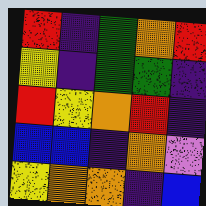[["red", "indigo", "green", "orange", "red"], ["yellow", "indigo", "green", "green", "indigo"], ["red", "yellow", "orange", "red", "indigo"], ["blue", "blue", "indigo", "orange", "violet"], ["yellow", "orange", "orange", "indigo", "blue"]]